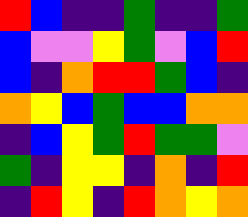[["red", "blue", "indigo", "indigo", "green", "indigo", "indigo", "green"], ["blue", "violet", "violet", "yellow", "green", "violet", "blue", "red"], ["blue", "indigo", "orange", "red", "red", "green", "blue", "indigo"], ["orange", "yellow", "blue", "green", "blue", "blue", "orange", "orange"], ["indigo", "blue", "yellow", "green", "red", "green", "green", "violet"], ["green", "indigo", "yellow", "yellow", "indigo", "orange", "indigo", "red"], ["indigo", "red", "yellow", "indigo", "red", "orange", "yellow", "orange"]]